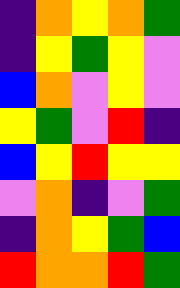[["indigo", "orange", "yellow", "orange", "green"], ["indigo", "yellow", "green", "yellow", "violet"], ["blue", "orange", "violet", "yellow", "violet"], ["yellow", "green", "violet", "red", "indigo"], ["blue", "yellow", "red", "yellow", "yellow"], ["violet", "orange", "indigo", "violet", "green"], ["indigo", "orange", "yellow", "green", "blue"], ["red", "orange", "orange", "red", "green"]]